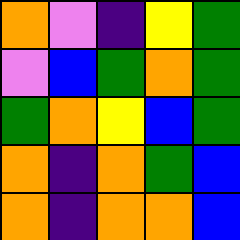[["orange", "violet", "indigo", "yellow", "green"], ["violet", "blue", "green", "orange", "green"], ["green", "orange", "yellow", "blue", "green"], ["orange", "indigo", "orange", "green", "blue"], ["orange", "indigo", "orange", "orange", "blue"]]